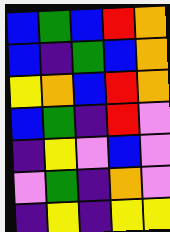[["blue", "green", "blue", "red", "orange"], ["blue", "indigo", "green", "blue", "orange"], ["yellow", "orange", "blue", "red", "orange"], ["blue", "green", "indigo", "red", "violet"], ["indigo", "yellow", "violet", "blue", "violet"], ["violet", "green", "indigo", "orange", "violet"], ["indigo", "yellow", "indigo", "yellow", "yellow"]]